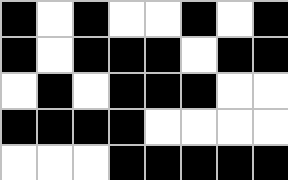[["black", "white", "black", "white", "white", "black", "white", "black"], ["black", "white", "black", "black", "black", "white", "black", "black"], ["white", "black", "white", "black", "black", "black", "white", "white"], ["black", "black", "black", "black", "white", "white", "white", "white"], ["white", "white", "white", "black", "black", "black", "black", "black"]]